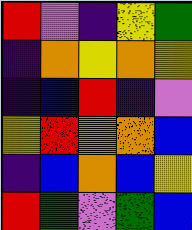[["red", "violet", "indigo", "yellow", "green"], ["indigo", "orange", "yellow", "orange", "yellow"], ["indigo", "blue", "red", "indigo", "violet"], ["yellow", "red", "orange", "orange", "blue"], ["indigo", "blue", "orange", "blue", "yellow"], ["red", "green", "violet", "green", "blue"]]